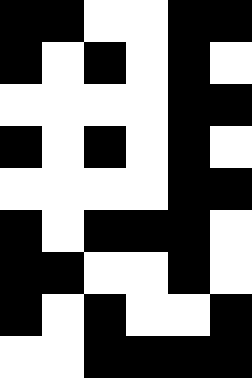[["black", "black", "white", "white", "black", "black"], ["black", "white", "black", "white", "black", "white"], ["white", "white", "white", "white", "black", "black"], ["black", "white", "black", "white", "black", "white"], ["white", "white", "white", "white", "black", "black"], ["black", "white", "black", "black", "black", "white"], ["black", "black", "white", "white", "black", "white"], ["black", "white", "black", "white", "white", "black"], ["white", "white", "black", "black", "black", "black"]]